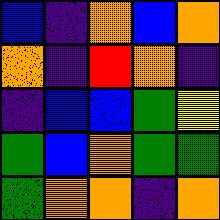[["blue", "indigo", "orange", "blue", "orange"], ["orange", "indigo", "red", "orange", "indigo"], ["indigo", "blue", "blue", "green", "yellow"], ["green", "blue", "orange", "green", "green"], ["green", "orange", "orange", "indigo", "orange"]]